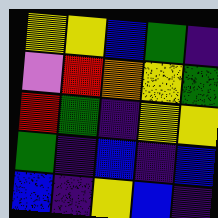[["yellow", "yellow", "blue", "green", "indigo"], ["violet", "red", "orange", "yellow", "green"], ["red", "green", "indigo", "yellow", "yellow"], ["green", "indigo", "blue", "indigo", "blue"], ["blue", "indigo", "yellow", "blue", "indigo"]]